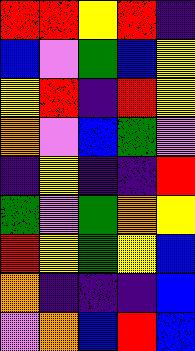[["red", "red", "yellow", "red", "indigo"], ["blue", "violet", "green", "blue", "yellow"], ["yellow", "red", "indigo", "red", "yellow"], ["orange", "violet", "blue", "green", "violet"], ["indigo", "yellow", "indigo", "indigo", "red"], ["green", "violet", "green", "orange", "yellow"], ["red", "yellow", "green", "yellow", "blue"], ["orange", "indigo", "indigo", "indigo", "blue"], ["violet", "orange", "blue", "red", "blue"]]